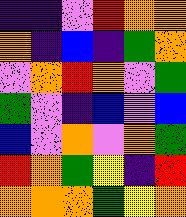[["indigo", "indigo", "violet", "red", "orange", "orange"], ["orange", "indigo", "blue", "indigo", "green", "orange"], ["violet", "orange", "red", "orange", "violet", "green"], ["green", "violet", "indigo", "blue", "violet", "blue"], ["blue", "violet", "orange", "violet", "orange", "green"], ["red", "orange", "green", "yellow", "indigo", "red"], ["orange", "orange", "orange", "green", "yellow", "orange"]]